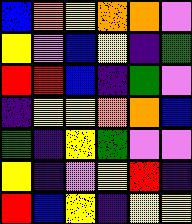[["blue", "orange", "yellow", "orange", "orange", "violet"], ["yellow", "violet", "blue", "yellow", "indigo", "green"], ["red", "red", "blue", "indigo", "green", "violet"], ["indigo", "yellow", "yellow", "orange", "orange", "blue"], ["green", "indigo", "yellow", "green", "violet", "violet"], ["yellow", "indigo", "violet", "yellow", "red", "indigo"], ["red", "blue", "yellow", "indigo", "yellow", "yellow"]]